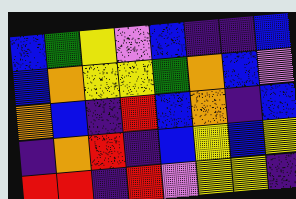[["blue", "green", "yellow", "violet", "blue", "indigo", "indigo", "blue"], ["blue", "orange", "yellow", "yellow", "green", "orange", "blue", "violet"], ["orange", "blue", "indigo", "red", "blue", "orange", "indigo", "blue"], ["indigo", "orange", "red", "indigo", "blue", "yellow", "blue", "yellow"], ["red", "red", "indigo", "red", "violet", "yellow", "yellow", "indigo"]]